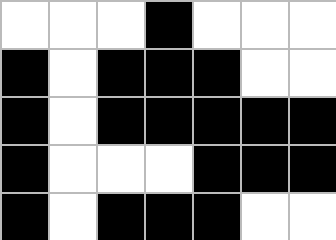[["white", "white", "white", "black", "white", "white", "white"], ["black", "white", "black", "black", "black", "white", "white"], ["black", "white", "black", "black", "black", "black", "black"], ["black", "white", "white", "white", "black", "black", "black"], ["black", "white", "black", "black", "black", "white", "white"]]